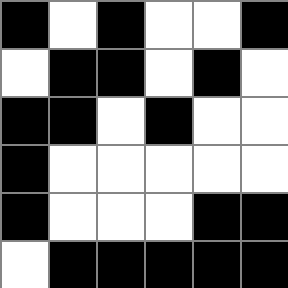[["black", "white", "black", "white", "white", "black"], ["white", "black", "black", "white", "black", "white"], ["black", "black", "white", "black", "white", "white"], ["black", "white", "white", "white", "white", "white"], ["black", "white", "white", "white", "black", "black"], ["white", "black", "black", "black", "black", "black"]]